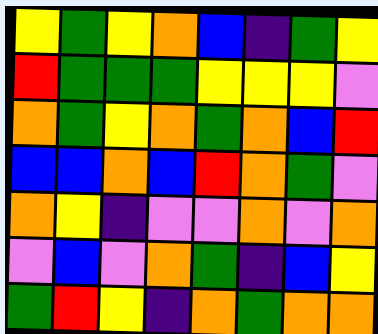[["yellow", "green", "yellow", "orange", "blue", "indigo", "green", "yellow"], ["red", "green", "green", "green", "yellow", "yellow", "yellow", "violet"], ["orange", "green", "yellow", "orange", "green", "orange", "blue", "red"], ["blue", "blue", "orange", "blue", "red", "orange", "green", "violet"], ["orange", "yellow", "indigo", "violet", "violet", "orange", "violet", "orange"], ["violet", "blue", "violet", "orange", "green", "indigo", "blue", "yellow"], ["green", "red", "yellow", "indigo", "orange", "green", "orange", "orange"]]